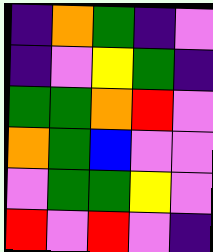[["indigo", "orange", "green", "indigo", "violet"], ["indigo", "violet", "yellow", "green", "indigo"], ["green", "green", "orange", "red", "violet"], ["orange", "green", "blue", "violet", "violet"], ["violet", "green", "green", "yellow", "violet"], ["red", "violet", "red", "violet", "indigo"]]